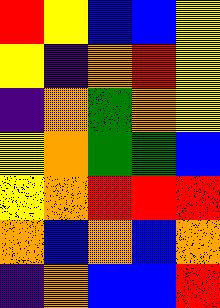[["red", "yellow", "blue", "blue", "yellow"], ["yellow", "indigo", "orange", "red", "yellow"], ["indigo", "orange", "green", "orange", "yellow"], ["yellow", "orange", "green", "green", "blue"], ["yellow", "orange", "red", "red", "red"], ["orange", "blue", "orange", "blue", "orange"], ["indigo", "orange", "blue", "blue", "red"]]